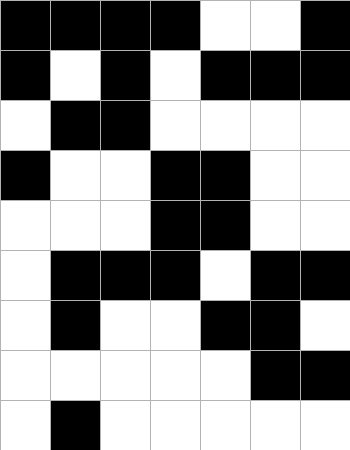[["black", "black", "black", "black", "white", "white", "black"], ["black", "white", "black", "white", "black", "black", "black"], ["white", "black", "black", "white", "white", "white", "white"], ["black", "white", "white", "black", "black", "white", "white"], ["white", "white", "white", "black", "black", "white", "white"], ["white", "black", "black", "black", "white", "black", "black"], ["white", "black", "white", "white", "black", "black", "white"], ["white", "white", "white", "white", "white", "black", "black"], ["white", "black", "white", "white", "white", "white", "white"]]